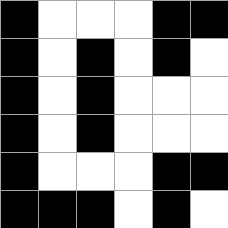[["black", "white", "white", "white", "black", "black"], ["black", "white", "black", "white", "black", "white"], ["black", "white", "black", "white", "white", "white"], ["black", "white", "black", "white", "white", "white"], ["black", "white", "white", "white", "black", "black"], ["black", "black", "black", "white", "black", "white"]]